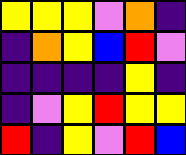[["yellow", "yellow", "yellow", "violet", "orange", "indigo"], ["indigo", "orange", "yellow", "blue", "red", "violet"], ["indigo", "indigo", "indigo", "indigo", "yellow", "indigo"], ["indigo", "violet", "yellow", "red", "yellow", "yellow"], ["red", "indigo", "yellow", "violet", "red", "blue"]]